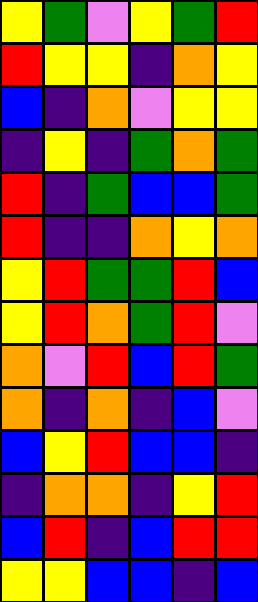[["yellow", "green", "violet", "yellow", "green", "red"], ["red", "yellow", "yellow", "indigo", "orange", "yellow"], ["blue", "indigo", "orange", "violet", "yellow", "yellow"], ["indigo", "yellow", "indigo", "green", "orange", "green"], ["red", "indigo", "green", "blue", "blue", "green"], ["red", "indigo", "indigo", "orange", "yellow", "orange"], ["yellow", "red", "green", "green", "red", "blue"], ["yellow", "red", "orange", "green", "red", "violet"], ["orange", "violet", "red", "blue", "red", "green"], ["orange", "indigo", "orange", "indigo", "blue", "violet"], ["blue", "yellow", "red", "blue", "blue", "indigo"], ["indigo", "orange", "orange", "indigo", "yellow", "red"], ["blue", "red", "indigo", "blue", "red", "red"], ["yellow", "yellow", "blue", "blue", "indigo", "blue"]]